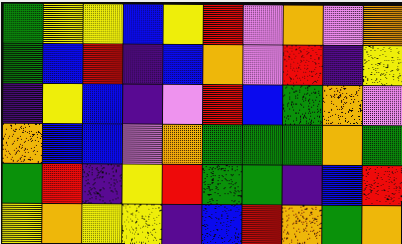[["green", "yellow", "yellow", "blue", "yellow", "red", "violet", "orange", "violet", "orange"], ["green", "blue", "red", "indigo", "blue", "orange", "violet", "red", "indigo", "yellow"], ["indigo", "yellow", "blue", "indigo", "violet", "red", "blue", "green", "orange", "violet"], ["orange", "blue", "blue", "violet", "orange", "green", "green", "green", "orange", "green"], ["green", "red", "indigo", "yellow", "red", "green", "green", "indigo", "blue", "red"], ["yellow", "orange", "yellow", "yellow", "indigo", "blue", "red", "orange", "green", "orange"]]